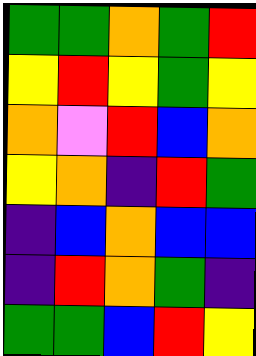[["green", "green", "orange", "green", "red"], ["yellow", "red", "yellow", "green", "yellow"], ["orange", "violet", "red", "blue", "orange"], ["yellow", "orange", "indigo", "red", "green"], ["indigo", "blue", "orange", "blue", "blue"], ["indigo", "red", "orange", "green", "indigo"], ["green", "green", "blue", "red", "yellow"]]